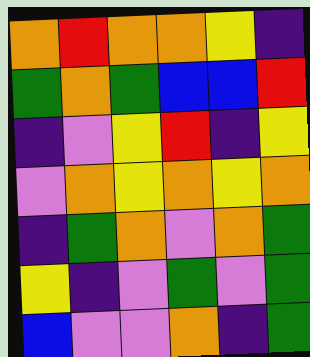[["orange", "red", "orange", "orange", "yellow", "indigo"], ["green", "orange", "green", "blue", "blue", "red"], ["indigo", "violet", "yellow", "red", "indigo", "yellow"], ["violet", "orange", "yellow", "orange", "yellow", "orange"], ["indigo", "green", "orange", "violet", "orange", "green"], ["yellow", "indigo", "violet", "green", "violet", "green"], ["blue", "violet", "violet", "orange", "indigo", "green"]]